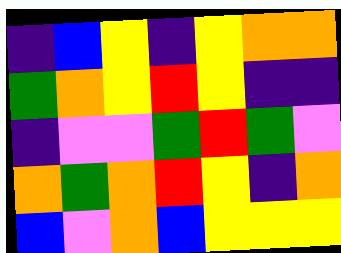[["indigo", "blue", "yellow", "indigo", "yellow", "orange", "orange"], ["green", "orange", "yellow", "red", "yellow", "indigo", "indigo"], ["indigo", "violet", "violet", "green", "red", "green", "violet"], ["orange", "green", "orange", "red", "yellow", "indigo", "orange"], ["blue", "violet", "orange", "blue", "yellow", "yellow", "yellow"]]